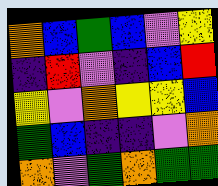[["orange", "blue", "green", "blue", "violet", "yellow"], ["indigo", "red", "violet", "indigo", "blue", "red"], ["yellow", "violet", "orange", "yellow", "yellow", "blue"], ["green", "blue", "indigo", "indigo", "violet", "orange"], ["orange", "violet", "green", "orange", "green", "green"]]